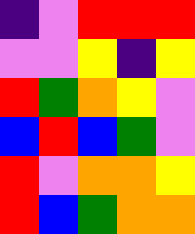[["indigo", "violet", "red", "red", "red"], ["violet", "violet", "yellow", "indigo", "yellow"], ["red", "green", "orange", "yellow", "violet"], ["blue", "red", "blue", "green", "violet"], ["red", "violet", "orange", "orange", "yellow"], ["red", "blue", "green", "orange", "orange"]]